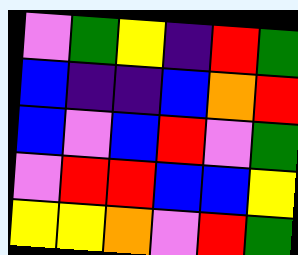[["violet", "green", "yellow", "indigo", "red", "green"], ["blue", "indigo", "indigo", "blue", "orange", "red"], ["blue", "violet", "blue", "red", "violet", "green"], ["violet", "red", "red", "blue", "blue", "yellow"], ["yellow", "yellow", "orange", "violet", "red", "green"]]